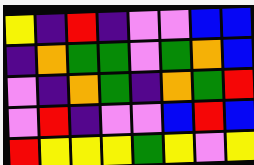[["yellow", "indigo", "red", "indigo", "violet", "violet", "blue", "blue"], ["indigo", "orange", "green", "green", "violet", "green", "orange", "blue"], ["violet", "indigo", "orange", "green", "indigo", "orange", "green", "red"], ["violet", "red", "indigo", "violet", "violet", "blue", "red", "blue"], ["red", "yellow", "yellow", "yellow", "green", "yellow", "violet", "yellow"]]